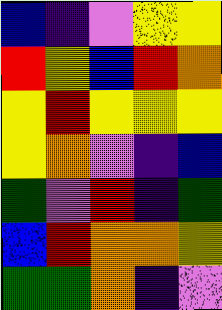[["blue", "indigo", "violet", "yellow", "yellow"], ["red", "yellow", "blue", "red", "orange"], ["yellow", "red", "yellow", "yellow", "yellow"], ["yellow", "orange", "violet", "indigo", "blue"], ["green", "violet", "red", "indigo", "green"], ["blue", "red", "orange", "orange", "yellow"], ["green", "green", "orange", "indigo", "violet"]]